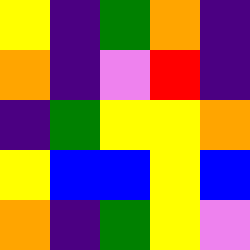[["yellow", "indigo", "green", "orange", "indigo"], ["orange", "indigo", "violet", "red", "indigo"], ["indigo", "green", "yellow", "yellow", "orange"], ["yellow", "blue", "blue", "yellow", "blue"], ["orange", "indigo", "green", "yellow", "violet"]]